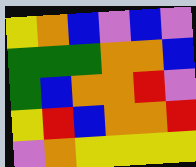[["yellow", "orange", "blue", "violet", "blue", "violet"], ["green", "green", "green", "orange", "orange", "blue"], ["green", "blue", "orange", "orange", "red", "violet"], ["yellow", "red", "blue", "orange", "orange", "red"], ["violet", "orange", "yellow", "yellow", "yellow", "yellow"]]